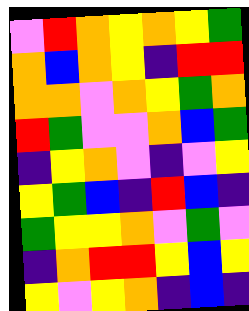[["violet", "red", "orange", "yellow", "orange", "yellow", "green"], ["orange", "blue", "orange", "yellow", "indigo", "red", "red"], ["orange", "orange", "violet", "orange", "yellow", "green", "orange"], ["red", "green", "violet", "violet", "orange", "blue", "green"], ["indigo", "yellow", "orange", "violet", "indigo", "violet", "yellow"], ["yellow", "green", "blue", "indigo", "red", "blue", "indigo"], ["green", "yellow", "yellow", "orange", "violet", "green", "violet"], ["indigo", "orange", "red", "red", "yellow", "blue", "yellow"], ["yellow", "violet", "yellow", "orange", "indigo", "blue", "indigo"]]